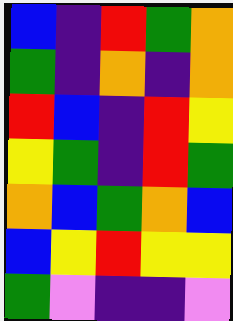[["blue", "indigo", "red", "green", "orange"], ["green", "indigo", "orange", "indigo", "orange"], ["red", "blue", "indigo", "red", "yellow"], ["yellow", "green", "indigo", "red", "green"], ["orange", "blue", "green", "orange", "blue"], ["blue", "yellow", "red", "yellow", "yellow"], ["green", "violet", "indigo", "indigo", "violet"]]